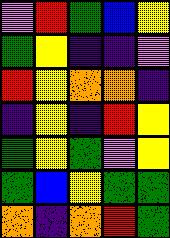[["violet", "red", "green", "blue", "yellow"], ["green", "yellow", "indigo", "indigo", "violet"], ["red", "yellow", "orange", "orange", "indigo"], ["indigo", "yellow", "indigo", "red", "yellow"], ["green", "yellow", "green", "violet", "yellow"], ["green", "blue", "yellow", "green", "green"], ["orange", "indigo", "orange", "red", "green"]]